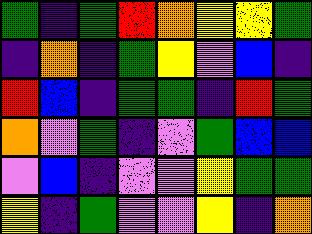[["green", "indigo", "green", "red", "orange", "yellow", "yellow", "green"], ["indigo", "orange", "indigo", "green", "yellow", "violet", "blue", "indigo"], ["red", "blue", "indigo", "green", "green", "indigo", "red", "green"], ["orange", "violet", "green", "indigo", "violet", "green", "blue", "blue"], ["violet", "blue", "indigo", "violet", "violet", "yellow", "green", "green"], ["yellow", "indigo", "green", "violet", "violet", "yellow", "indigo", "orange"]]